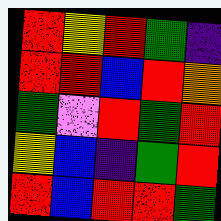[["red", "yellow", "red", "green", "indigo"], ["red", "red", "blue", "red", "orange"], ["green", "violet", "red", "green", "red"], ["yellow", "blue", "indigo", "green", "red"], ["red", "blue", "red", "red", "green"]]